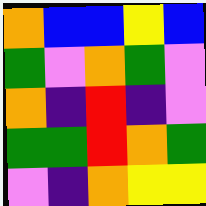[["orange", "blue", "blue", "yellow", "blue"], ["green", "violet", "orange", "green", "violet"], ["orange", "indigo", "red", "indigo", "violet"], ["green", "green", "red", "orange", "green"], ["violet", "indigo", "orange", "yellow", "yellow"]]